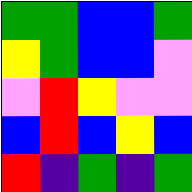[["green", "green", "blue", "blue", "green"], ["yellow", "green", "blue", "blue", "violet"], ["violet", "red", "yellow", "violet", "violet"], ["blue", "red", "blue", "yellow", "blue"], ["red", "indigo", "green", "indigo", "green"]]